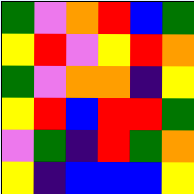[["green", "violet", "orange", "red", "blue", "green"], ["yellow", "red", "violet", "yellow", "red", "orange"], ["green", "violet", "orange", "orange", "indigo", "yellow"], ["yellow", "red", "blue", "red", "red", "green"], ["violet", "green", "indigo", "red", "green", "orange"], ["yellow", "indigo", "blue", "blue", "blue", "yellow"]]